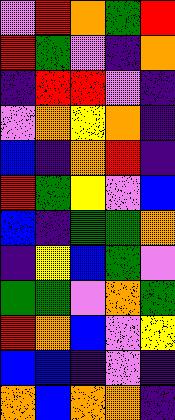[["violet", "red", "orange", "green", "red"], ["red", "green", "violet", "indigo", "orange"], ["indigo", "red", "red", "violet", "indigo"], ["violet", "orange", "yellow", "orange", "indigo"], ["blue", "indigo", "orange", "red", "indigo"], ["red", "green", "yellow", "violet", "blue"], ["blue", "indigo", "green", "green", "orange"], ["indigo", "yellow", "blue", "green", "violet"], ["green", "green", "violet", "orange", "green"], ["red", "orange", "blue", "violet", "yellow"], ["blue", "blue", "indigo", "violet", "indigo"], ["orange", "blue", "orange", "orange", "indigo"]]